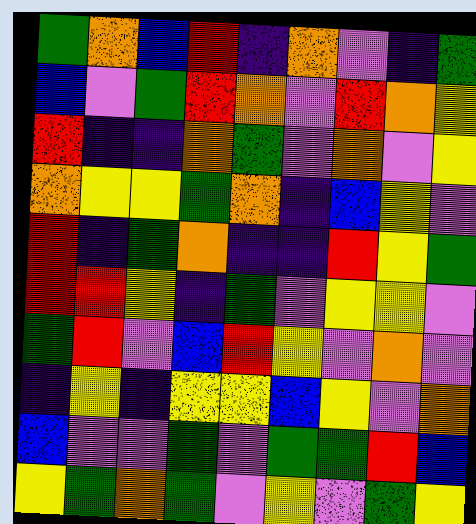[["green", "orange", "blue", "red", "indigo", "orange", "violet", "indigo", "green"], ["blue", "violet", "green", "red", "orange", "violet", "red", "orange", "yellow"], ["red", "indigo", "indigo", "orange", "green", "violet", "orange", "violet", "yellow"], ["orange", "yellow", "yellow", "green", "orange", "indigo", "blue", "yellow", "violet"], ["red", "indigo", "green", "orange", "indigo", "indigo", "red", "yellow", "green"], ["red", "red", "yellow", "indigo", "green", "violet", "yellow", "yellow", "violet"], ["green", "red", "violet", "blue", "red", "yellow", "violet", "orange", "violet"], ["indigo", "yellow", "indigo", "yellow", "yellow", "blue", "yellow", "violet", "orange"], ["blue", "violet", "violet", "green", "violet", "green", "green", "red", "blue"], ["yellow", "green", "orange", "green", "violet", "yellow", "violet", "green", "yellow"]]